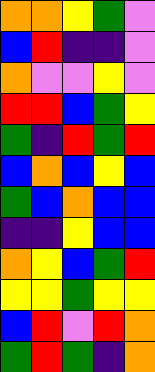[["orange", "orange", "yellow", "green", "violet"], ["blue", "red", "indigo", "indigo", "violet"], ["orange", "violet", "violet", "yellow", "violet"], ["red", "red", "blue", "green", "yellow"], ["green", "indigo", "red", "green", "red"], ["blue", "orange", "blue", "yellow", "blue"], ["green", "blue", "orange", "blue", "blue"], ["indigo", "indigo", "yellow", "blue", "blue"], ["orange", "yellow", "blue", "green", "red"], ["yellow", "yellow", "green", "yellow", "yellow"], ["blue", "red", "violet", "red", "orange"], ["green", "red", "green", "indigo", "orange"]]